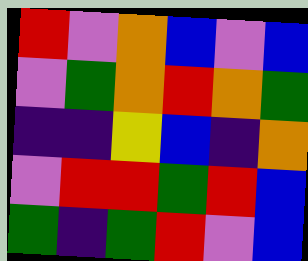[["red", "violet", "orange", "blue", "violet", "blue"], ["violet", "green", "orange", "red", "orange", "green"], ["indigo", "indigo", "yellow", "blue", "indigo", "orange"], ["violet", "red", "red", "green", "red", "blue"], ["green", "indigo", "green", "red", "violet", "blue"]]